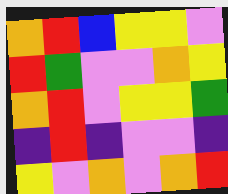[["orange", "red", "blue", "yellow", "yellow", "violet"], ["red", "green", "violet", "violet", "orange", "yellow"], ["orange", "red", "violet", "yellow", "yellow", "green"], ["indigo", "red", "indigo", "violet", "violet", "indigo"], ["yellow", "violet", "orange", "violet", "orange", "red"]]